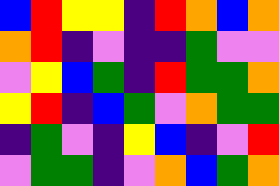[["blue", "red", "yellow", "yellow", "indigo", "red", "orange", "blue", "orange"], ["orange", "red", "indigo", "violet", "indigo", "indigo", "green", "violet", "violet"], ["violet", "yellow", "blue", "green", "indigo", "red", "green", "green", "orange"], ["yellow", "red", "indigo", "blue", "green", "violet", "orange", "green", "green"], ["indigo", "green", "violet", "indigo", "yellow", "blue", "indigo", "violet", "red"], ["violet", "green", "green", "indigo", "violet", "orange", "blue", "green", "orange"]]